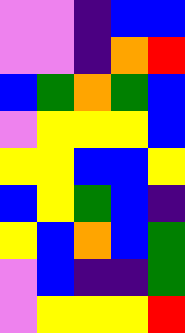[["violet", "violet", "indigo", "blue", "blue"], ["violet", "violet", "indigo", "orange", "red"], ["blue", "green", "orange", "green", "blue"], ["violet", "yellow", "yellow", "yellow", "blue"], ["yellow", "yellow", "blue", "blue", "yellow"], ["blue", "yellow", "green", "blue", "indigo"], ["yellow", "blue", "orange", "blue", "green"], ["violet", "blue", "indigo", "indigo", "green"], ["violet", "yellow", "yellow", "yellow", "red"]]